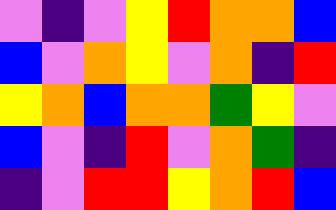[["violet", "indigo", "violet", "yellow", "red", "orange", "orange", "blue"], ["blue", "violet", "orange", "yellow", "violet", "orange", "indigo", "red"], ["yellow", "orange", "blue", "orange", "orange", "green", "yellow", "violet"], ["blue", "violet", "indigo", "red", "violet", "orange", "green", "indigo"], ["indigo", "violet", "red", "red", "yellow", "orange", "red", "blue"]]